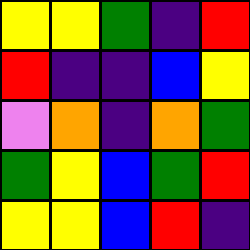[["yellow", "yellow", "green", "indigo", "red"], ["red", "indigo", "indigo", "blue", "yellow"], ["violet", "orange", "indigo", "orange", "green"], ["green", "yellow", "blue", "green", "red"], ["yellow", "yellow", "blue", "red", "indigo"]]